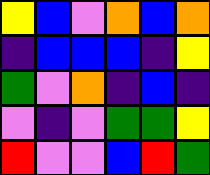[["yellow", "blue", "violet", "orange", "blue", "orange"], ["indigo", "blue", "blue", "blue", "indigo", "yellow"], ["green", "violet", "orange", "indigo", "blue", "indigo"], ["violet", "indigo", "violet", "green", "green", "yellow"], ["red", "violet", "violet", "blue", "red", "green"]]